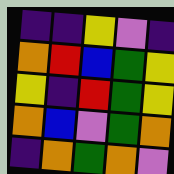[["indigo", "indigo", "yellow", "violet", "indigo"], ["orange", "red", "blue", "green", "yellow"], ["yellow", "indigo", "red", "green", "yellow"], ["orange", "blue", "violet", "green", "orange"], ["indigo", "orange", "green", "orange", "violet"]]